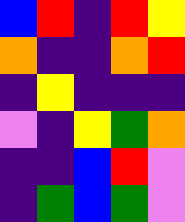[["blue", "red", "indigo", "red", "yellow"], ["orange", "indigo", "indigo", "orange", "red"], ["indigo", "yellow", "indigo", "indigo", "indigo"], ["violet", "indigo", "yellow", "green", "orange"], ["indigo", "indigo", "blue", "red", "violet"], ["indigo", "green", "blue", "green", "violet"]]